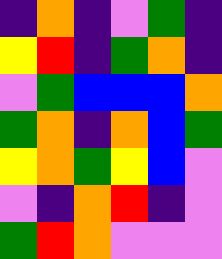[["indigo", "orange", "indigo", "violet", "green", "indigo"], ["yellow", "red", "indigo", "green", "orange", "indigo"], ["violet", "green", "blue", "blue", "blue", "orange"], ["green", "orange", "indigo", "orange", "blue", "green"], ["yellow", "orange", "green", "yellow", "blue", "violet"], ["violet", "indigo", "orange", "red", "indigo", "violet"], ["green", "red", "orange", "violet", "violet", "violet"]]